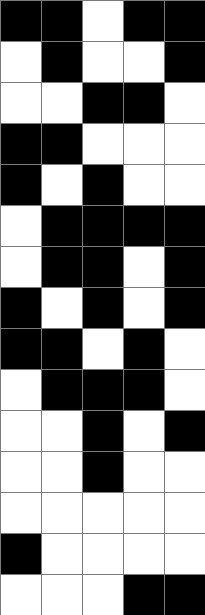[["black", "black", "white", "black", "black"], ["white", "black", "white", "white", "black"], ["white", "white", "black", "black", "white"], ["black", "black", "white", "white", "white"], ["black", "white", "black", "white", "white"], ["white", "black", "black", "black", "black"], ["white", "black", "black", "white", "black"], ["black", "white", "black", "white", "black"], ["black", "black", "white", "black", "white"], ["white", "black", "black", "black", "white"], ["white", "white", "black", "white", "black"], ["white", "white", "black", "white", "white"], ["white", "white", "white", "white", "white"], ["black", "white", "white", "white", "white"], ["white", "white", "white", "black", "black"]]